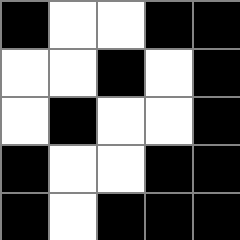[["black", "white", "white", "black", "black"], ["white", "white", "black", "white", "black"], ["white", "black", "white", "white", "black"], ["black", "white", "white", "black", "black"], ["black", "white", "black", "black", "black"]]